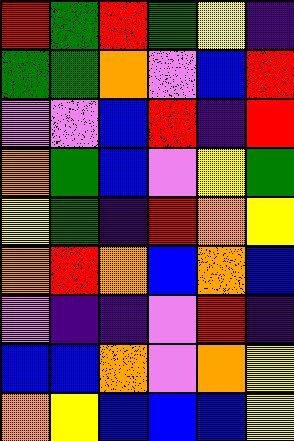[["red", "green", "red", "green", "yellow", "indigo"], ["green", "green", "orange", "violet", "blue", "red"], ["violet", "violet", "blue", "red", "indigo", "red"], ["orange", "green", "blue", "violet", "yellow", "green"], ["yellow", "green", "indigo", "red", "orange", "yellow"], ["orange", "red", "orange", "blue", "orange", "blue"], ["violet", "indigo", "indigo", "violet", "red", "indigo"], ["blue", "blue", "orange", "violet", "orange", "yellow"], ["orange", "yellow", "blue", "blue", "blue", "yellow"]]